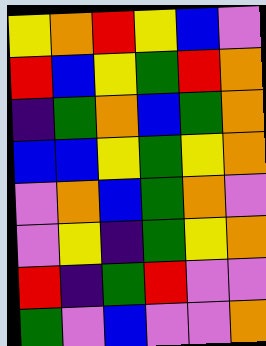[["yellow", "orange", "red", "yellow", "blue", "violet"], ["red", "blue", "yellow", "green", "red", "orange"], ["indigo", "green", "orange", "blue", "green", "orange"], ["blue", "blue", "yellow", "green", "yellow", "orange"], ["violet", "orange", "blue", "green", "orange", "violet"], ["violet", "yellow", "indigo", "green", "yellow", "orange"], ["red", "indigo", "green", "red", "violet", "violet"], ["green", "violet", "blue", "violet", "violet", "orange"]]